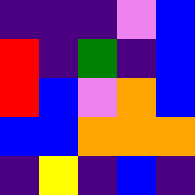[["indigo", "indigo", "indigo", "violet", "blue"], ["red", "indigo", "green", "indigo", "blue"], ["red", "blue", "violet", "orange", "blue"], ["blue", "blue", "orange", "orange", "orange"], ["indigo", "yellow", "indigo", "blue", "indigo"]]